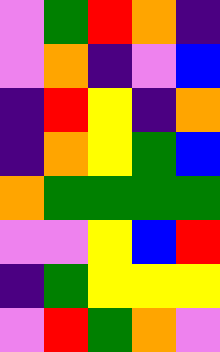[["violet", "green", "red", "orange", "indigo"], ["violet", "orange", "indigo", "violet", "blue"], ["indigo", "red", "yellow", "indigo", "orange"], ["indigo", "orange", "yellow", "green", "blue"], ["orange", "green", "green", "green", "green"], ["violet", "violet", "yellow", "blue", "red"], ["indigo", "green", "yellow", "yellow", "yellow"], ["violet", "red", "green", "orange", "violet"]]